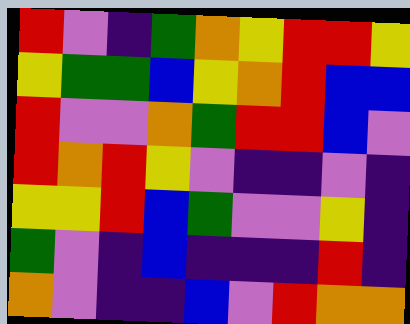[["red", "violet", "indigo", "green", "orange", "yellow", "red", "red", "yellow"], ["yellow", "green", "green", "blue", "yellow", "orange", "red", "blue", "blue"], ["red", "violet", "violet", "orange", "green", "red", "red", "blue", "violet"], ["red", "orange", "red", "yellow", "violet", "indigo", "indigo", "violet", "indigo"], ["yellow", "yellow", "red", "blue", "green", "violet", "violet", "yellow", "indigo"], ["green", "violet", "indigo", "blue", "indigo", "indigo", "indigo", "red", "indigo"], ["orange", "violet", "indigo", "indigo", "blue", "violet", "red", "orange", "orange"]]